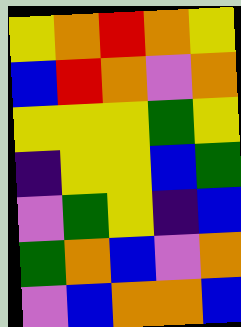[["yellow", "orange", "red", "orange", "yellow"], ["blue", "red", "orange", "violet", "orange"], ["yellow", "yellow", "yellow", "green", "yellow"], ["indigo", "yellow", "yellow", "blue", "green"], ["violet", "green", "yellow", "indigo", "blue"], ["green", "orange", "blue", "violet", "orange"], ["violet", "blue", "orange", "orange", "blue"]]